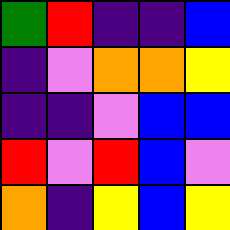[["green", "red", "indigo", "indigo", "blue"], ["indigo", "violet", "orange", "orange", "yellow"], ["indigo", "indigo", "violet", "blue", "blue"], ["red", "violet", "red", "blue", "violet"], ["orange", "indigo", "yellow", "blue", "yellow"]]